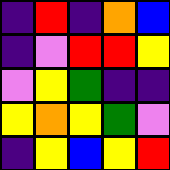[["indigo", "red", "indigo", "orange", "blue"], ["indigo", "violet", "red", "red", "yellow"], ["violet", "yellow", "green", "indigo", "indigo"], ["yellow", "orange", "yellow", "green", "violet"], ["indigo", "yellow", "blue", "yellow", "red"]]